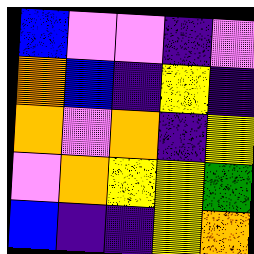[["blue", "violet", "violet", "indigo", "violet"], ["orange", "blue", "indigo", "yellow", "indigo"], ["orange", "violet", "orange", "indigo", "yellow"], ["violet", "orange", "yellow", "yellow", "green"], ["blue", "indigo", "indigo", "yellow", "orange"]]